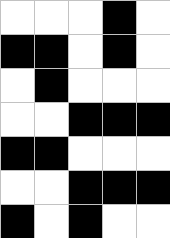[["white", "white", "white", "black", "white"], ["black", "black", "white", "black", "white"], ["white", "black", "white", "white", "white"], ["white", "white", "black", "black", "black"], ["black", "black", "white", "white", "white"], ["white", "white", "black", "black", "black"], ["black", "white", "black", "white", "white"]]